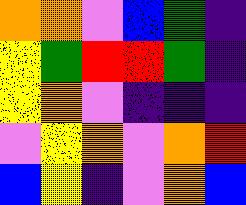[["orange", "orange", "violet", "blue", "green", "indigo"], ["yellow", "green", "red", "red", "green", "indigo"], ["yellow", "orange", "violet", "indigo", "indigo", "indigo"], ["violet", "yellow", "orange", "violet", "orange", "red"], ["blue", "yellow", "indigo", "violet", "orange", "blue"]]